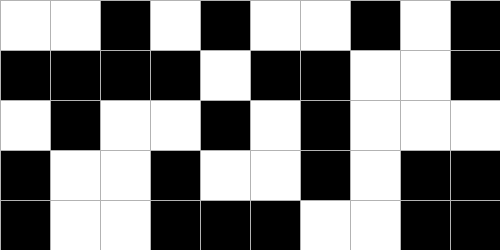[["white", "white", "black", "white", "black", "white", "white", "black", "white", "black"], ["black", "black", "black", "black", "white", "black", "black", "white", "white", "black"], ["white", "black", "white", "white", "black", "white", "black", "white", "white", "white"], ["black", "white", "white", "black", "white", "white", "black", "white", "black", "black"], ["black", "white", "white", "black", "black", "black", "white", "white", "black", "black"]]